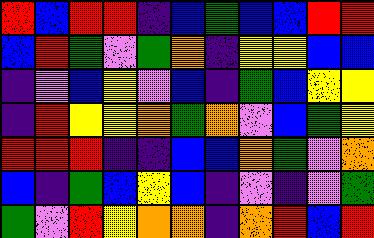[["red", "blue", "red", "red", "indigo", "blue", "green", "blue", "blue", "red", "red"], ["blue", "red", "green", "violet", "green", "orange", "indigo", "yellow", "yellow", "blue", "blue"], ["indigo", "violet", "blue", "yellow", "violet", "blue", "indigo", "green", "blue", "yellow", "yellow"], ["indigo", "red", "yellow", "yellow", "orange", "green", "orange", "violet", "blue", "green", "yellow"], ["red", "red", "red", "indigo", "indigo", "blue", "blue", "orange", "green", "violet", "orange"], ["blue", "indigo", "green", "blue", "yellow", "blue", "indigo", "violet", "indigo", "violet", "green"], ["green", "violet", "red", "yellow", "orange", "orange", "indigo", "orange", "red", "blue", "red"]]